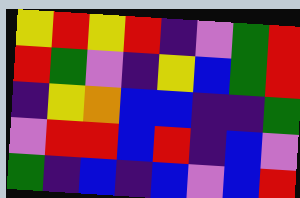[["yellow", "red", "yellow", "red", "indigo", "violet", "green", "red"], ["red", "green", "violet", "indigo", "yellow", "blue", "green", "red"], ["indigo", "yellow", "orange", "blue", "blue", "indigo", "indigo", "green"], ["violet", "red", "red", "blue", "red", "indigo", "blue", "violet"], ["green", "indigo", "blue", "indigo", "blue", "violet", "blue", "red"]]